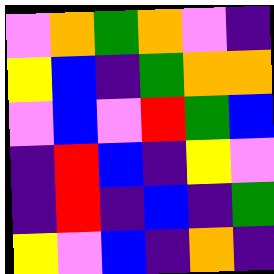[["violet", "orange", "green", "orange", "violet", "indigo"], ["yellow", "blue", "indigo", "green", "orange", "orange"], ["violet", "blue", "violet", "red", "green", "blue"], ["indigo", "red", "blue", "indigo", "yellow", "violet"], ["indigo", "red", "indigo", "blue", "indigo", "green"], ["yellow", "violet", "blue", "indigo", "orange", "indigo"]]